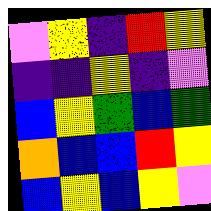[["violet", "yellow", "indigo", "red", "yellow"], ["indigo", "indigo", "yellow", "indigo", "violet"], ["blue", "yellow", "green", "blue", "green"], ["orange", "blue", "blue", "red", "yellow"], ["blue", "yellow", "blue", "yellow", "violet"]]